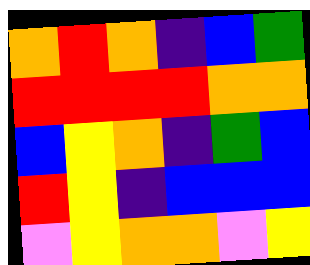[["orange", "red", "orange", "indigo", "blue", "green"], ["red", "red", "red", "red", "orange", "orange"], ["blue", "yellow", "orange", "indigo", "green", "blue"], ["red", "yellow", "indigo", "blue", "blue", "blue"], ["violet", "yellow", "orange", "orange", "violet", "yellow"]]